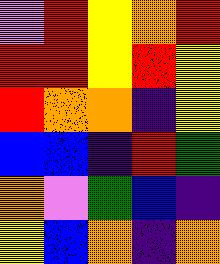[["violet", "red", "yellow", "orange", "red"], ["red", "red", "yellow", "red", "yellow"], ["red", "orange", "orange", "indigo", "yellow"], ["blue", "blue", "indigo", "red", "green"], ["orange", "violet", "green", "blue", "indigo"], ["yellow", "blue", "orange", "indigo", "orange"]]